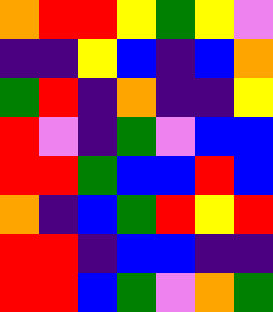[["orange", "red", "red", "yellow", "green", "yellow", "violet"], ["indigo", "indigo", "yellow", "blue", "indigo", "blue", "orange"], ["green", "red", "indigo", "orange", "indigo", "indigo", "yellow"], ["red", "violet", "indigo", "green", "violet", "blue", "blue"], ["red", "red", "green", "blue", "blue", "red", "blue"], ["orange", "indigo", "blue", "green", "red", "yellow", "red"], ["red", "red", "indigo", "blue", "blue", "indigo", "indigo"], ["red", "red", "blue", "green", "violet", "orange", "green"]]